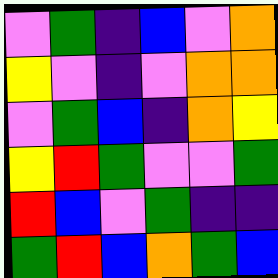[["violet", "green", "indigo", "blue", "violet", "orange"], ["yellow", "violet", "indigo", "violet", "orange", "orange"], ["violet", "green", "blue", "indigo", "orange", "yellow"], ["yellow", "red", "green", "violet", "violet", "green"], ["red", "blue", "violet", "green", "indigo", "indigo"], ["green", "red", "blue", "orange", "green", "blue"]]